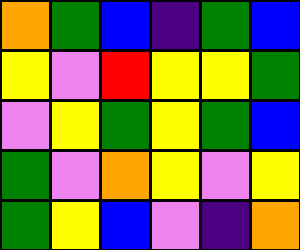[["orange", "green", "blue", "indigo", "green", "blue"], ["yellow", "violet", "red", "yellow", "yellow", "green"], ["violet", "yellow", "green", "yellow", "green", "blue"], ["green", "violet", "orange", "yellow", "violet", "yellow"], ["green", "yellow", "blue", "violet", "indigo", "orange"]]